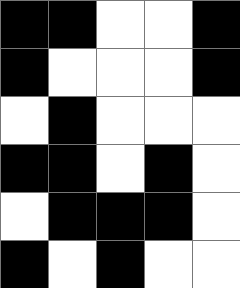[["black", "black", "white", "white", "black"], ["black", "white", "white", "white", "black"], ["white", "black", "white", "white", "white"], ["black", "black", "white", "black", "white"], ["white", "black", "black", "black", "white"], ["black", "white", "black", "white", "white"]]